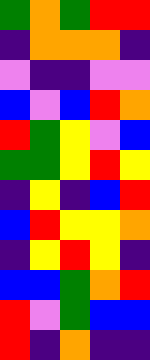[["green", "orange", "green", "red", "red"], ["indigo", "orange", "orange", "orange", "indigo"], ["violet", "indigo", "indigo", "violet", "violet"], ["blue", "violet", "blue", "red", "orange"], ["red", "green", "yellow", "violet", "blue"], ["green", "green", "yellow", "red", "yellow"], ["indigo", "yellow", "indigo", "blue", "red"], ["blue", "red", "yellow", "yellow", "orange"], ["indigo", "yellow", "red", "yellow", "indigo"], ["blue", "blue", "green", "orange", "red"], ["red", "violet", "green", "blue", "blue"], ["red", "indigo", "orange", "indigo", "indigo"]]